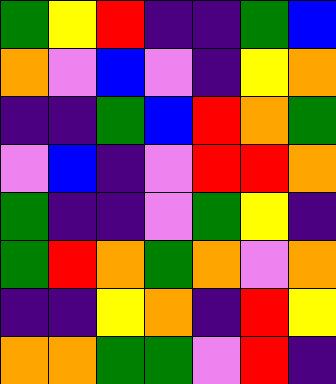[["green", "yellow", "red", "indigo", "indigo", "green", "blue"], ["orange", "violet", "blue", "violet", "indigo", "yellow", "orange"], ["indigo", "indigo", "green", "blue", "red", "orange", "green"], ["violet", "blue", "indigo", "violet", "red", "red", "orange"], ["green", "indigo", "indigo", "violet", "green", "yellow", "indigo"], ["green", "red", "orange", "green", "orange", "violet", "orange"], ["indigo", "indigo", "yellow", "orange", "indigo", "red", "yellow"], ["orange", "orange", "green", "green", "violet", "red", "indigo"]]